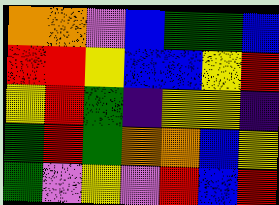[["orange", "orange", "violet", "blue", "green", "green", "blue"], ["red", "red", "yellow", "blue", "blue", "yellow", "red"], ["yellow", "red", "green", "indigo", "yellow", "yellow", "indigo"], ["green", "red", "green", "orange", "orange", "blue", "yellow"], ["green", "violet", "yellow", "violet", "red", "blue", "red"]]